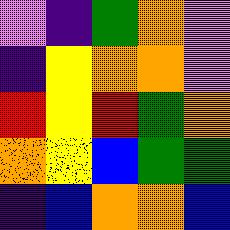[["violet", "indigo", "green", "orange", "violet"], ["indigo", "yellow", "orange", "orange", "violet"], ["red", "yellow", "red", "green", "orange"], ["orange", "yellow", "blue", "green", "green"], ["indigo", "blue", "orange", "orange", "blue"]]